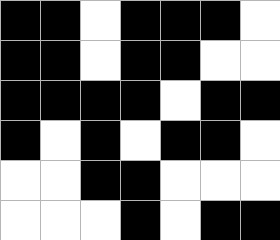[["black", "black", "white", "black", "black", "black", "white"], ["black", "black", "white", "black", "black", "white", "white"], ["black", "black", "black", "black", "white", "black", "black"], ["black", "white", "black", "white", "black", "black", "white"], ["white", "white", "black", "black", "white", "white", "white"], ["white", "white", "white", "black", "white", "black", "black"]]